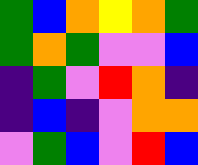[["green", "blue", "orange", "yellow", "orange", "green"], ["green", "orange", "green", "violet", "violet", "blue"], ["indigo", "green", "violet", "red", "orange", "indigo"], ["indigo", "blue", "indigo", "violet", "orange", "orange"], ["violet", "green", "blue", "violet", "red", "blue"]]